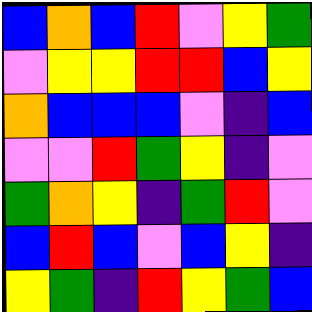[["blue", "orange", "blue", "red", "violet", "yellow", "green"], ["violet", "yellow", "yellow", "red", "red", "blue", "yellow"], ["orange", "blue", "blue", "blue", "violet", "indigo", "blue"], ["violet", "violet", "red", "green", "yellow", "indigo", "violet"], ["green", "orange", "yellow", "indigo", "green", "red", "violet"], ["blue", "red", "blue", "violet", "blue", "yellow", "indigo"], ["yellow", "green", "indigo", "red", "yellow", "green", "blue"]]